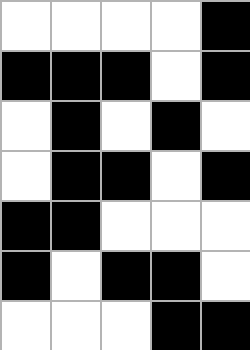[["white", "white", "white", "white", "black"], ["black", "black", "black", "white", "black"], ["white", "black", "white", "black", "white"], ["white", "black", "black", "white", "black"], ["black", "black", "white", "white", "white"], ["black", "white", "black", "black", "white"], ["white", "white", "white", "black", "black"]]